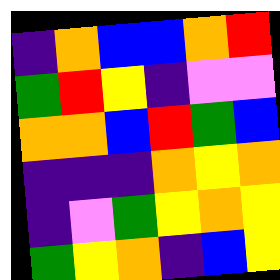[["indigo", "orange", "blue", "blue", "orange", "red"], ["green", "red", "yellow", "indigo", "violet", "violet"], ["orange", "orange", "blue", "red", "green", "blue"], ["indigo", "indigo", "indigo", "orange", "yellow", "orange"], ["indigo", "violet", "green", "yellow", "orange", "yellow"], ["green", "yellow", "orange", "indigo", "blue", "yellow"]]